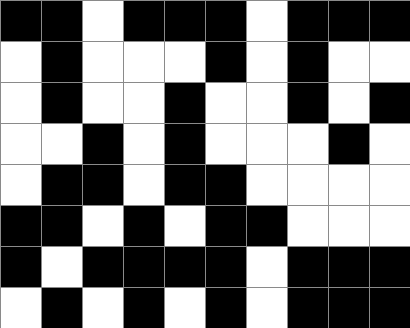[["black", "black", "white", "black", "black", "black", "white", "black", "black", "black"], ["white", "black", "white", "white", "white", "black", "white", "black", "white", "white"], ["white", "black", "white", "white", "black", "white", "white", "black", "white", "black"], ["white", "white", "black", "white", "black", "white", "white", "white", "black", "white"], ["white", "black", "black", "white", "black", "black", "white", "white", "white", "white"], ["black", "black", "white", "black", "white", "black", "black", "white", "white", "white"], ["black", "white", "black", "black", "black", "black", "white", "black", "black", "black"], ["white", "black", "white", "black", "white", "black", "white", "black", "black", "black"]]